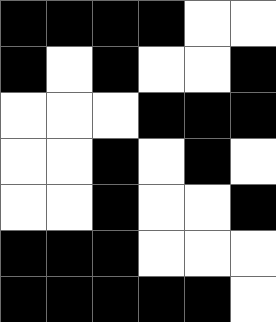[["black", "black", "black", "black", "white", "white"], ["black", "white", "black", "white", "white", "black"], ["white", "white", "white", "black", "black", "black"], ["white", "white", "black", "white", "black", "white"], ["white", "white", "black", "white", "white", "black"], ["black", "black", "black", "white", "white", "white"], ["black", "black", "black", "black", "black", "white"]]